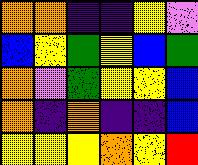[["orange", "orange", "indigo", "indigo", "yellow", "violet"], ["blue", "yellow", "green", "yellow", "blue", "green"], ["orange", "violet", "green", "yellow", "yellow", "blue"], ["orange", "indigo", "orange", "indigo", "indigo", "blue"], ["yellow", "yellow", "yellow", "orange", "yellow", "red"]]